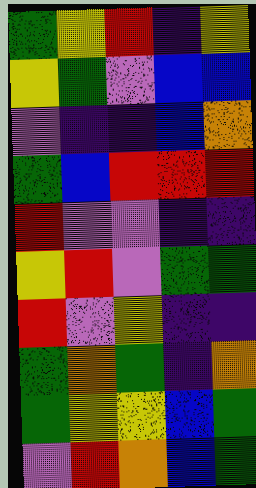[["green", "yellow", "red", "indigo", "yellow"], ["yellow", "green", "violet", "blue", "blue"], ["violet", "indigo", "indigo", "blue", "orange"], ["green", "blue", "red", "red", "red"], ["red", "violet", "violet", "indigo", "indigo"], ["yellow", "red", "violet", "green", "green"], ["red", "violet", "yellow", "indigo", "indigo"], ["green", "orange", "green", "indigo", "orange"], ["green", "yellow", "yellow", "blue", "green"], ["violet", "red", "orange", "blue", "green"]]